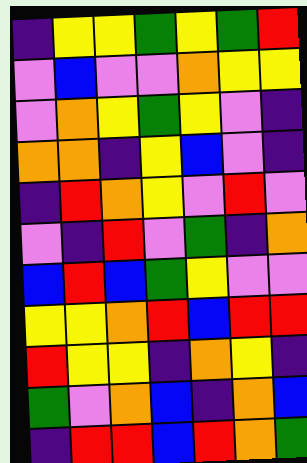[["indigo", "yellow", "yellow", "green", "yellow", "green", "red"], ["violet", "blue", "violet", "violet", "orange", "yellow", "yellow"], ["violet", "orange", "yellow", "green", "yellow", "violet", "indigo"], ["orange", "orange", "indigo", "yellow", "blue", "violet", "indigo"], ["indigo", "red", "orange", "yellow", "violet", "red", "violet"], ["violet", "indigo", "red", "violet", "green", "indigo", "orange"], ["blue", "red", "blue", "green", "yellow", "violet", "violet"], ["yellow", "yellow", "orange", "red", "blue", "red", "red"], ["red", "yellow", "yellow", "indigo", "orange", "yellow", "indigo"], ["green", "violet", "orange", "blue", "indigo", "orange", "blue"], ["indigo", "red", "red", "blue", "red", "orange", "green"]]